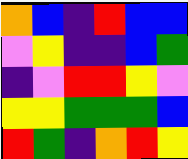[["orange", "blue", "indigo", "red", "blue", "blue"], ["violet", "yellow", "indigo", "indigo", "blue", "green"], ["indigo", "violet", "red", "red", "yellow", "violet"], ["yellow", "yellow", "green", "green", "green", "blue"], ["red", "green", "indigo", "orange", "red", "yellow"]]